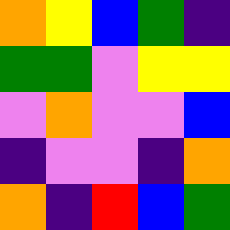[["orange", "yellow", "blue", "green", "indigo"], ["green", "green", "violet", "yellow", "yellow"], ["violet", "orange", "violet", "violet", "blue"], ["indigo", "violet", "violet", "indigo", "orange"], ["orange", "indigo", "red", "blue", "green"]]